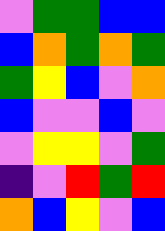[["violet", "green", "green", "blue", "blue"], ["blue", "orange", "green", "orange", "green"], ["green", "yellow", "blue", "violet", "orange"], ["blue", "violet", "violet", "blue", "violet"], ["violet", "yellow", "yellow", "violet", "green"], ["indigo", "violet", "red", "green", "red"], ["orange", "blue", "yellow", "violet", "blue"]]